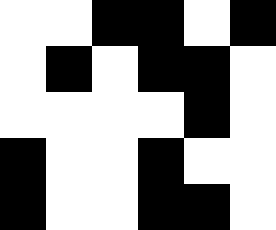[["white", "white", "black", "black", "white", "black"], ["white", "black", "white", "black", "black", "white"], ["white", "white", "white", "white", "black", "white"], ["black", "white", "white", "black", "white", "white"], ["black", "white", "white", "black", "black", "white"]]